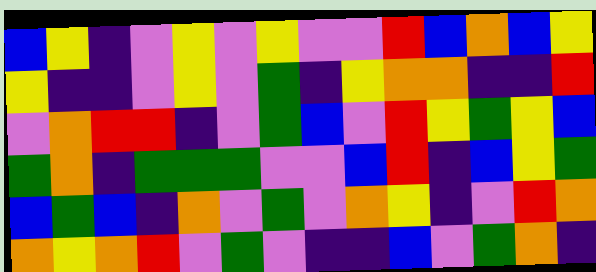[["blue", "yellow", "indigo", "violet", "yellow", "violet", "yellow", "violet", "violet", "red", "blue", "orange", "blue", "yellow"], ["yellow", "indigo", "indigo", "violet", "yellow", "violet", "green", "indigo", "yellow", "orange", "orange", "indigo", "indigo", "red"], ["violet", "orange", "red", "red", "indigo", "violet", "green", "blue", "violet", "red", "yellow", "green", "yellow", "blue"], ["green", "orange", "indigo", "green", "green", "green", "violet", "violet", "blue", "red", "indigo", "blue", "yellow", "green"], ["blue", "green", "blue", "indigo", "orange", "violet", "green", "violet", "orange", "yellow", "indigo", "violet", "red", "orange"], ["orange", "yellow", "orange", "red", "violet", "green", "violet", "indigo", "indigo", "blue", "violet", "green", "orange", "indigo"]]